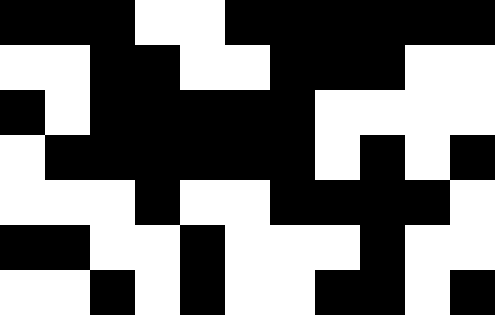[["black", "black", "black", "white", "white", "black", "black", "black", "black", "black", "black"], ["white", "white", "black", "black", "white", "white", "black", "black", "black", "white", "white"], ["black", "white", "black", "black", "black", "black", "black", "white", "white", "white", "white"], ["white", "black", "black", "black", "black", "black", "black", "white", "black", "white", "black"], ["white", "white", "white", "black", "white", "white", "black", "black", "black", "black", "white"], ["black", "black", "white", "white", "black", "white", "white", "white", "black", "white", "white"], ["white", "white", "black", "white", "black", "white", "white", "black", "black", "white", "black"]]